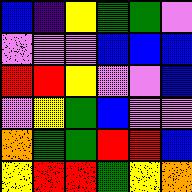[["blue", "indigo", "yellow", "green", "green", "violet"], ["violet", "violet", "violet", "blue", "blue", "blue"], ["red", "red", "yellow", "violet", "violet", "blue"], ["violet", "yellow", "green", "blue", "violet", "violet"], ["orange", "green", "green", "red", "red", "blue"], ["yellow", "red", "red", "green", "yellow", "orange"]]